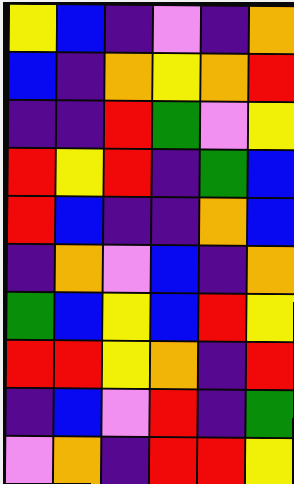[["yellow", "blue", "indigo", "violet", "indigo", "orange"], ["blue", "indigo", "orange", "yellow", "orange", "red"], ["indigo", "indigo", "red", "green", "violet", "yellow"], ["red", "yellow", "red", "indigo", "green", "blue"], ["red", "blue", "indigo", "indigo", "orange", "blue"], ["indigo", "orange", "violet", "blue", "indigo", "orange"], ["green", "blue", "yellow", "blue", "red", "yellow"], ["red", "red", "yellow", "orange", "indigo", "red"], ["indigo", "blue", "violet", "red", "indigo", "green"], ["violet", "orange", "indigo", "red", "red", "yellow"]]